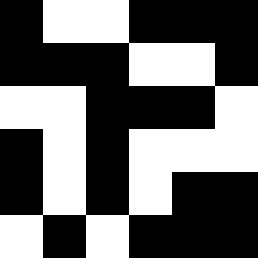[["black", "white", "white", "black", "black", "black"], ["black", "black", "black", "white", "white", "black"], ["white", "white", "black", "black", "black", "white"], ["black", "white", "black", "white", "white", "white"], ["black", "white", "black", "white", "black", "black"], ["white", "black", "white", "black", "black", "black"]]